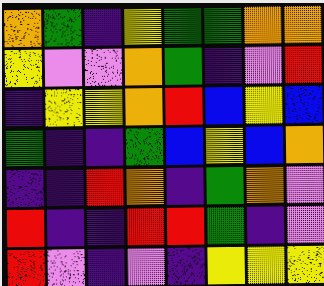[["orange", "green", "indigo", "yellow", "green", "green", "orange", "orange"], ["yellow", "violet", "violet", "orange", "green", "indigo", "violet", "red"], ["indigo", "yellow", "yellow", "orange", "red", "blue", "yellow", "blue"], ["green", "indigo", "indigo", "green", "blue", "yellow", "blue", "orange"], ["indigo", "indigo", "red", "orange", "indigo", "green", "orange", "violet"], ["red", "indigo", "indigo", "red", "red", "green", "indigo", "violet"], ["red", "violet", "indigo", "violet", "indigo", "yellow", "yellow", "yellow"]]